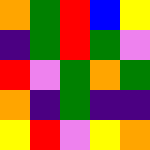[["orange", "green", "red", "blue", "yellow"], ["indigo", "green", "red", "green", "violet"], ["red", "violet", "green", "orange", "green"], ["orange", "indigo", "green", "indigo", "indigo"], ["yellow", "red", "violet", "yellow", "orange"]]